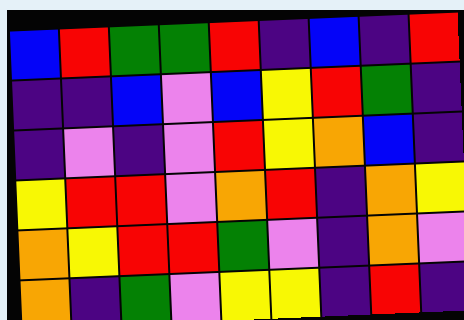[["blue", "red", "green", "green", "red", "indigo", "blue", "indigo", "red"], ["indigo", "indigo", "blue", "violet", "blue", "yellow", "red", "green", "indigo"], ["indigo", "violet", "indigo", "violet", "red", "yellow", "orange", "blue", "indigo"], ["yellow", "red", "red", "violet", "orange", "red", "indigo", "orange", "yellow"], ["orange", "yellow", "red", "red", "green", "violet", "indigo", "orange", "violet"], ["orange", "indigo", "green", "violet", "yellow", "yellow", "indigo", "red", "indigo"]]